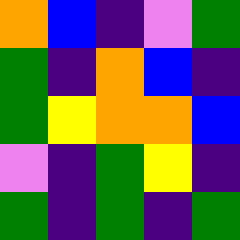[["orange", "blue", "indigo", "violet", "green"], ["green", "indigo", "orange", "blue", "indigo"], ["green", "yellow", "orange", "orange", "blue"], ["violet", "indigo", "green", "yellow", "indigo"], ["green", "indigo", "green", "indigo", "green"]]